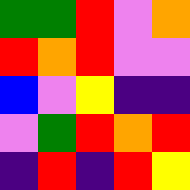[["green", "green", "red", "violet", "orange"], ["red", "orange", "red", "violet", "violet"], ["blue", "violet", "yellow", "indigo", "indigo"], ["violet", "green", "red", "orange", "red"], ["indigo", "red", "indigo", "red", "yellow"]]